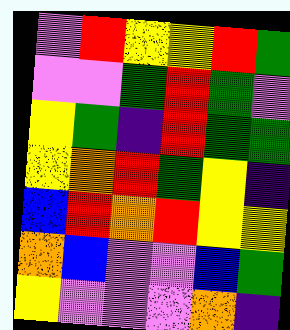[["violet", "red", "yellow", "yellow", "red", "green"], ["violet", "violet", "green", "red", "green", "violet"], ["yellow", "green", "indigo", "red", "green", "green"], ["yellow", "orange", "red", "green", "yellow", "indigo"], ["blue", "red", "orange", "red", "yellow", "yellow"], ["orange", "blue", "violet", "violet", "blue", "green"], ["yellow", "violet", "violet", "violet", "orange", "indigo"]]